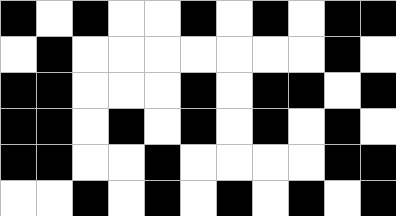[["black", "white", "black", "white", "white", "black", "white", "black", "white", "black", "black"], ["white", "black", "white", "white", "white", "white", "white", "white", "white", "black", "white"], ["black", "black", "white", "white", "white", "black", "white", "black", "black", "white", "black"], ["black", "black", "white", "black", "white", "black", "white", "black", "white", "black", "white"], ["black", "black", "white", "white", "black", "white", "white", "white", "white", "black", "black"], ["white", "white", "black", "white", "black", "white", "black", "white", "black", "white", "black"]]